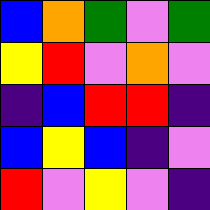[["blue", "orange", "green", "violet", "green"], ["yellow", "red", "violet", "orange", "violet"], ["indigo", "blue", "red", "red", "indigo"], ["blue", "yellow", "blue", "indigo", "violet"], ["red", "violet", "yellow", "violet", "indigo"]]